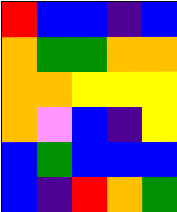[["red", "blue", "blue", "indigo", "blue"], ["orange", "green", "green", "orange", "orange"], ["orange", "orange", "yellow", "yellow", "yellow"], ["orange", "violet", "blue", "indigo", "yellow"], ["blue", "green", "blue", "blue", "blue"], ["blue", "indigo", "red", "orange", "green"]]